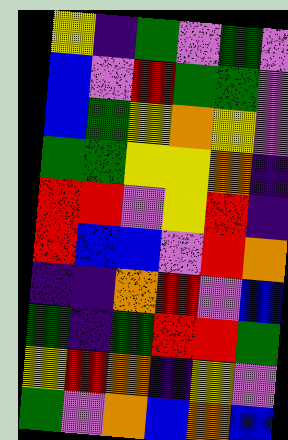[["yellow", "indigo", "green", "violet", "green", "violet"], ["blue", "violet", "red", "green", "green", "violet"], ["blue", "green", "yellow", "orange", "yellow", "violet"], ["green", "green", "yellow", "yellow", "orange", "indigo"], ["red", "red", "violet", "yellow", "red", "indigo"], ["red", "blue", "blue", "violet", "red", "orange"], ["indigo", "indigo", "orange", "red", "violet", "blue"], ["green", "indigo", "green", "red", "red", "green"], ["yellow", "red", "orange", "indigo", "yellow", "violet"], ["green", "violet", "orange", "blue", "orange", "blue"]]